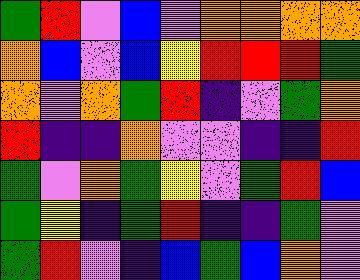[["green", "red", "violet", "blue", "violet", "orange", "orange", "orange", "orange"], ["orange", "blue", "violet", "blue", "yellow", "red", "red", "red", "green"], ["orange", "violet", "orange", "green", "red", "indigo", "violet", "green", "orange"], ["red", "indigo", "indigo", "orange", "violet", "violet", "indigo", "indigo", "red"], ["green", "violet", "orange", "green", "yellow", "violet", "green", "red", "blue"], ["green", "yellow", "indigo", "green", "red", "indigo", "indigo", "green", "violet"], ["green", "red", "violet", "indigo", "blue", "green", "blue", "orange", "violet"]]